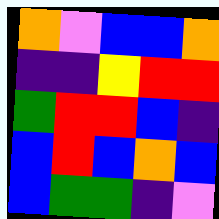[["orange", "violet", "blue", "blue", "orange"], ["indigo", "indigo", "yellow", "red", "red"], ["green", "red", "red", "blue", "indigo"], ["blue", "red", "blue", "orange", "blue"], ["blue", "green", "green", "indigo", "violet"]]